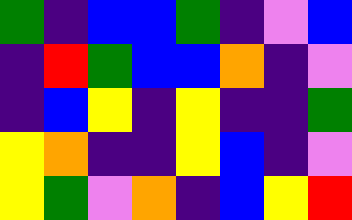[["green", "indigo", "blue", "blue", "green", "indigo", "violet", "blue"], ["indigo", "red", "green", "blue", "blue", "orange", "indigo", "violet"], ["indigo", "blue", "yellow", "indigo", "yellow", "indigo", "indigo", "green"], ["yellow", "orange", "indigo", "indigo", "yellow", "blue", "indigo", "violet"], ["yellow", "green", "violet", "orange", "indigo", "blue", "yellow", "red"]]